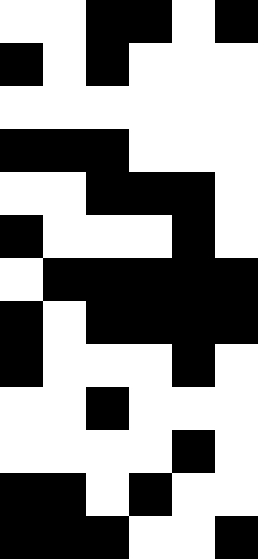[["white", "white", "black", "black", "white", "black"], ["black", "white", "black", "white", "white", "white"], ["white", "white", "white", "white", "white", "white"], ["black", "black", "black", "white", "white", "white"], ["white", "white", "black", "black", "black", "white"], ["black", "white", "white", "white", "black", "white"], ["white", "black", "black", "black", "black", "black"], ["black", "white", "black", "black", "black", "black"], ["black", "white", "white", "white", "black", "white"], ["white", "white", "black", "white", "white", "white"], ["white", "white", "white", "white", "black", "white"], ["black", "black", "white", "black", "white", "white"], ["black", "black", "black", "white", "white", "black"]]